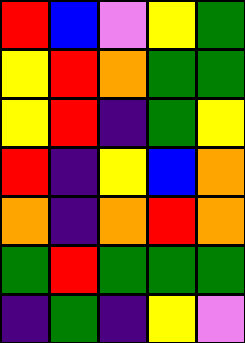[["red", "blue", "violet", "yellow", "green"], ["yellow", "red", "orange", "green", "green"], ["yellow", "red", "indigo", "green", "yellow"], ["red", "indigo", "yellow", "blue", "orange"], ["orange", "indigo", "orange", "red", "orange"], ["green", "red", "green", "green", "green"], ["indigo", "green", "indigo", "yellow", "violet"]]